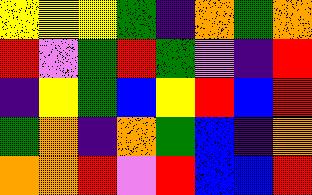[["yellow", "yellow", "yellow", "green", "indigo", "orange", "green", "orange"], ["red", "violet", "green", "red", "green", "violet", "indigo", "red"], ["indigo", "yellow", "green", "blue", "yellow", "red", "blue", "red"], ["green", "orange", "indigo", "orange", "green", "blue", "indigo", "orange"], ["orange", "orange", "red", "violet", "red", "blue", "blue", "red"]]